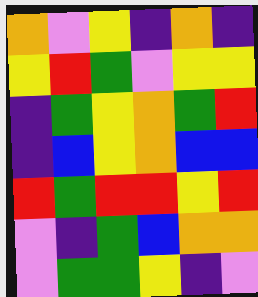[["orange", "violet", "yellow", "indigo", "orange", "indigo"], ["yellow", "red", "green", "violet", "yellow", "yellow"], ["indigo", "green", "yellow", "orange", "green", "red"], ["indigo", "blue", "yellow", "orange", "blue", "blue"], ["red", "green", "red", "red", "yellow", "red"], ["violet", "indigo", "green", "blue", "orange", "orange"], ["violet", "green", "green", "yellow", "indigo", "violet"]]